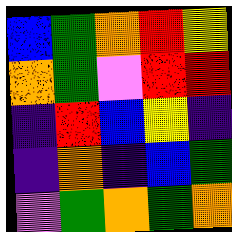[["blue", "green", "orange", "red", "yellow"], ["orange", "green", "violet", "red", "red"], ["indigo", "red", "blue", "yellow", "indigo"], ["indigo", "orange", "indigo", "blue", "green"], ["violet", "green", "orange", "green", "orange"]]